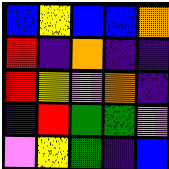[["blue", "yellow", "blue", "blue", "orange"], ["red", "indigo", "orange", "indigo", "indigo"], ["red", "yellow", "violet", "orange", "indigo"], ["indigo", "red", "green", "green", "violet"], ["violet", "yellow", "green", "indigo", "blue"]]